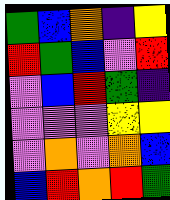[["green", "blue", "orange", "indigo", "yellow"], ["red", "green", "blue", "violet", "red"], ["violet", "blue", "red", "green", "indigo"], ["violet", "violet", "violet", "yellow", "yellow"], ["violet", "orange", "violet", "orange", "blue"], ["blue", "red", "orange", "red", "green"]]